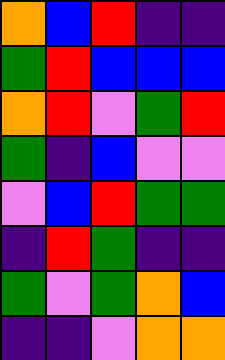[["orange", "blue", "red", "indigo", "indigo"], ["green", "red", "blue", "blue", "blue"], ["orange", "red", "violet", "green", "red"], ["green", "indigo", "blue", "violet", "violet"], ["violet", "blue", "red", "green", "green"], ["indigo", "red", "green", "indigo", "indigo"], ["green", "violet", "green", "orange", "blue"], ["indigo", "indigo", "violet", "orange", "orange"]]